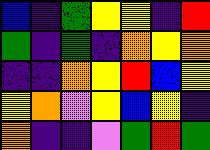[["blue", "indigo", "green", "yellow", "yellow", "indigo", "red"], ["green", "indigo", "green", "indigo", "orange", "yellow", "orange"], ["indigo", "indigo", "orange", "yellow", "red", "blue", "yellow"], ["yellow", "orange", "violet", "yellow", "blue", "yellow", "indigo"], ["orange", "indigo", "indigo", "violet", "green", "red", "green"]]